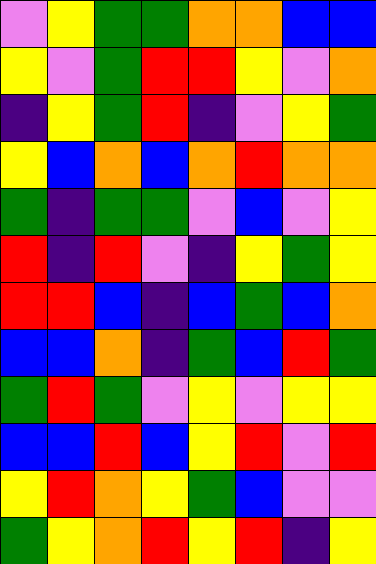[["violet", "yellow", "green", "green", "orange", "orange", "blue", "blue"], ["yellow", "violet", "green", "red", "red", "yellow", "violet", "orange"], ["indigo", "yellow", "green", "red", "indigo", "violet", "yellow", "green"], ["yellow", "blue", "orange", "blue", "orange", "red", "orange", "orange"], ["green", "indigo", "green", "green", "violet", "blue", "violet", "yellow"], ["red", "indigo", "red", "violet", "indigo", "yellow", "green", "yellow"], ["red", "red", "blue", "indigo", "blue", "green", "blue", "orange"], ["blue", "blue", "orange", "indigo", "green", "blue", "red", "green"], ["green", "red", "green", "violet", "yellow", "violet", "yellow", "yellow"], ["blue", "blue", "red", "blue", "yellow", "red", "violet", "red"], ["yellow", "red", "orange", "yellow", "green", "blue", "violet", "violet"], ["green", "yellow", "orange", "red", "yellow", "red", "indigo", "yellow"]]